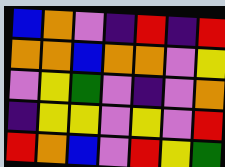[["blue", "orange", "violet", "indigo", "red", "indigo", "red"], ["orange", "orange", "blue", "orange", "orange", "violet", "yellow"], ["violet", "yellow", "green", "violet", "indigo", "violet", "orange"], ["indigo", "yellow", "yellow", "violet", "yellow", "violet", "red"], ["red", "orange", "blue", "violet", "red", "yellow", "green"]]